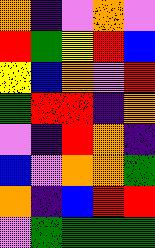[["orange", "indigo", "violet", "orange", "violet"], ["red", "green", "yellow", "red", "blue"], ["yellow", "blue", "orange", "violet", "red"], ["green", "red", "red", "indigo", "orange"], ["violet", "indigo", "red", "orange", "indigo"], ["blue", "violet", "orange", "orange", "green"], ["orange", "indigo", "blue", "red", "red"], ["violet", "green", "green", "green", "green"]]